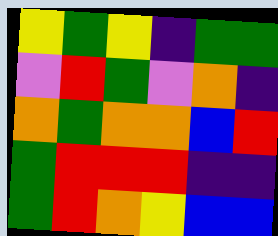[["yellow", "green", "yellow", "indigo", "green", "green"], ["violet", "red", "green", "violet", "orange", "indigo"], ["orange", "green", "orange", "orange", "blue", "red"], ["green", "red", "red", "red", "indigo", "indigo"], ["green", "red", "orange", "yellow", "blue", "blue"]]